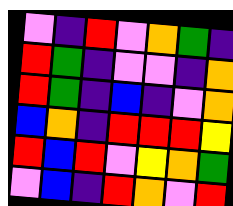[["violet", "indigo", "red", "violet", "orange", "green", "indigo"], ["red", "green", "indigo", "violet", "violet", "indigo", "orange"], ["red", "green", "indigo", "blue", "indigo", "violet", "orange"], ["blue", "orange", "indigo", "red", "red", "red", "yellow"], ["red", "blue", "red", "violet", "yellow", "orange", "green"], ["violet", "blue", "indigo", "red", "orange", "violet", "red"]]